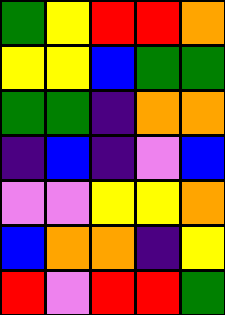[["green", "yellow", "red", "red", "orange"], ["yellow", "yellow", "blue", "green", "green"], ["green", "green", "indigo", "orange", "orange"], ["indigo", "blue", "indigo", "violet", "blue"], ["violet", "violet", "yellow", "yellow", "orange"], ["blue", "orange", "orange", "indigo", "yellow"], ["red", "violet", "red", "red", "green"]]